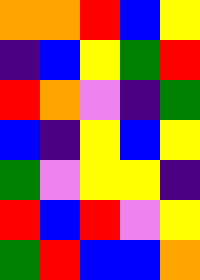[["orange", "orange", "red", "blue", "yellow"], ["indigo", "blue", "yellow", "green", "red"], ["red", "orange", "violet", "indigo", "green"], ["blue", "indigo", "yellow", "blue", "yellow"], ["green", "violet", "yellow", "yellow", "indigo"], ["red", "blue", "red", "violet", "yellow"], ["green", "red", "blue", "blue", "orange"]]